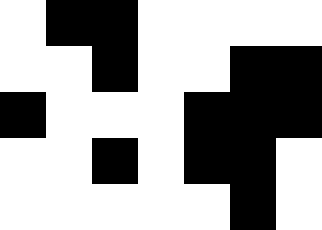[["white", "black", "black", "white", "white", "white", "white"], ["white", "white", "black", "white", "white", "black", "black"], ["black", "white", "white", "white", "black", "black", "black"], ["white", "white", "black", "white", "black", "black", "white"], ["white", "white", "white", "white", "white", "black", "white"]]